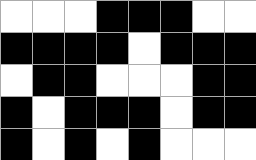[["white", "white", "white", "black", "black", "black", "white", "white"], ["black", "black", "black", "black", "white", "black", "black", "black"], ["white", "black", "black", "white", "white", "white", "black", "black"], ["black", "white", "black", "black", "black", "white", "black", "black"], ["black", "white", "black", "white", "black", "white", "white", "white"]]